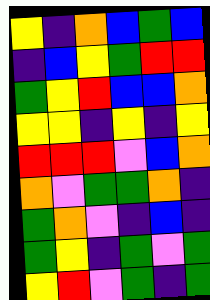[["yellow", "indigo", "orange", "blue", "green", "blue"], ["indigo", "blue", "yellow", "green", "red", "red"], ["green", "yellow", "red", "blue", "blue", "orange"], ["yellow", "yellow", "indigo", "yellow", "indigo", "yellow"], ["red", "red", "red", "violet", "blue", "orange"], ["orange", "violet", "green", "green", "orange", "indigo"], ["green", "orange", "violet", "indigo", "blue", "indigo"], ["green", "yellow", "indigo", "green", "violet", "green"], ["yellow", "red", "violet", "green", "indigo", "green"]]